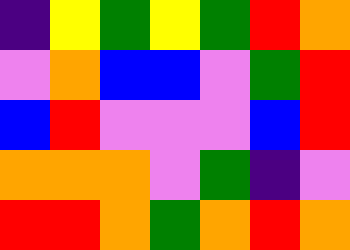[["indigo", "yellow", "green", "yellow", "green", "red", "orange"], ["violet", "orange", "blue", "blue", "violet", "green", "red"], ["blue", "red", "violet", "violet", "violet", "blue", "red"], ["orange", "orange", "orange", "violet", "green", "indigo", "violet"], ["red", "red", "orange", "green", "orange", "red", "orange"]]